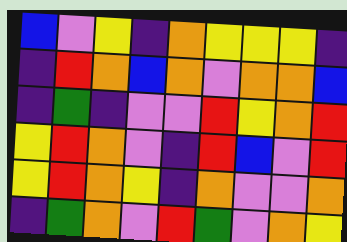[["blue", "violet", "yellow", "indigo", "orange", "yellow", "yellow", "yellow", "indigo"], ["indigo", "red", "orange", "blue", "orange", "violet", "orange", "orange", "blue"], ["indigo", "green", "indigo", "violet", "violet", "red", "yellow", "orange", "red"], ["yellow", "red", "orange", "violet", "indigo", "red", "blue", "violet", "red"], ["yellow", "red", "orange", "yellow", "indigo", "orange", "violet", "violet", "orange"], ["indigo", "green", "orange", "violet", "red", "green", "violet", "orange", "yellow"]]